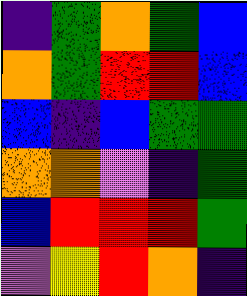[["indigo", "green", "orange", "green", "blue"], ["orange", "green", "red", "red", "blue"], ["blue", "indigo", "blue", "green", "green"], ["orange", "orange", "violet", "indigo", "green"], ["blue", "red", "red", "red", "green"], ["violet", "yellow", "red", "orange", "indigo"]]